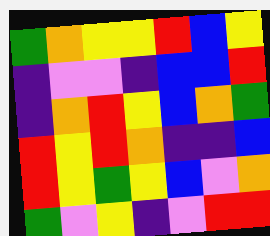[["green", "orange", "yellow", "yellow", "red", "blue", "yellow"], ["indigo", "violet", "violet", "indigo", "blue", "blue", "red"], ["indigo", "orange", "red", "yellow", "blue", "orange", "green"], ["red", "yellow", "red", "orange", "indigo", "indigo", "blue"], ["red", "yellow", "green", "yellow", "blue", "violet", "orange"], ["green", "violet", "yellow", "indigo", "violet", "red", "red"]]